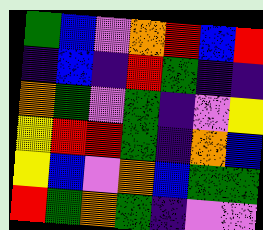[["green", "blue", "violet", "orange", "red", "blue", "red"], ["indigo", "blue", "indigo", "red", "green", "indigo", "indigo"], ["orange", "green", "violet", "green", "indigo", "violet", "yellow"], ["yellow", "red", "red", "green", "indigo", "orange", "blue"], ["yellow", "blue", "violet", "orange", "blue", "green", "green"], ["red", "green", "orange", "green", "indigo", "violet", "violet"]]